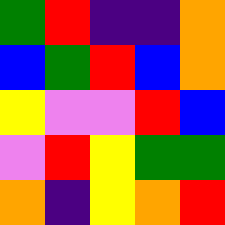[["green", "red", "indigo", "indigo", "orange"], ["blue", "green", "red", "blue", "orange"], ["yellow", "violet", "violet", "red", "blue"], ["violet", "red", "yellow", "green", "green"], ["orange", "indigo", "yellow", "orange", "red"]]